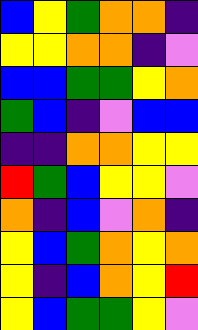[["blue", "yellow", "green", "orange", "orange", "indigo"], ["yellow", "yellow", "orange", "orange", "indigo", "violet"], ["blue", "blue", "green", "green", "yellow", "orange"], ["green", "blue", "indigo", "violet", "blue", "blue"], ["indigo", "indigo", "orange", "orange", "yellow", "yellow"], ["red", "green", "blue", "yellow", "yellow", "violet"], ["orange", "indigo", "blue", "violet", "orange", "indigo"], ["yellow", "blue", "green", "orange", "yellow", "orange"], ["yellow", "indigo", "blue", "orange", "yellow", "red"], ["yellow", "blue", "green", "green", "yellow", "violet"]]